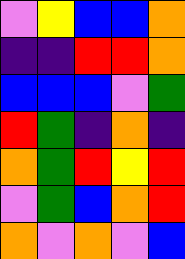[["violet", "yellow", "blue", "blue", "orange"], ["indigo", "indigo", "red", "red", "orange"], ["blue", "blue", "blue", "violet", "green"], ["red", "green", "indigo", "orange", "indigo"], ["orange", "green", "red", "yellow", "red"], ["violet", "green", "blue", "orange", "red"], ["orange", "violet", "orange", "violet", "blue"]]